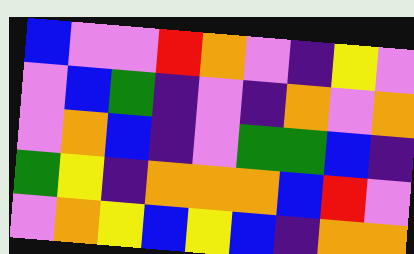[["blue", "violet", "violet", "red", "orange", "violet", "indigo", "yellow", "violet"], ["violet", "blue", "green", "indigo", "violet", "indigo", "orange", "violet", "orange"], ["violet", "orange", "blue", "indigo", "violet", "green", "green", "blue", "indigo"], ["green", "yellow", "indigo", "orange", "orange", "orange", "blue", "red", "violet"], ["violet", "orange", "yellow", "blue", "yellow", "blue", "indigo", "orange", "orange"]]